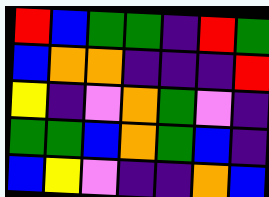[["red", "blue", "green", "green", "indigo", "red", "green"], ["blue", "orange", "orange", "indigo", "indigo", "indigo", "red"], ["yellow", "indigo", "violet", "orange", "green", "violet", "indigo"], ["green", "green", "blue", "orange", "green", "blue", "indigo"], ["blue", "yellow", "violet", "indigo", "indigo", "orange", "blue"]]